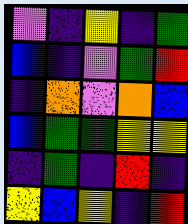[["violet", "indigo", "yellow", "indigo", "green"], ["blue", "indigo", "violet", "green", "red"], ["indigo", "orange", "violet", "orange", "blue"], ["blue", "green", "green", "yellow", "yellow"], ["indigo", "green", "indigo", "red", "indigo"], ["yellow", "blue", "yellow", "indigo", "red"]]